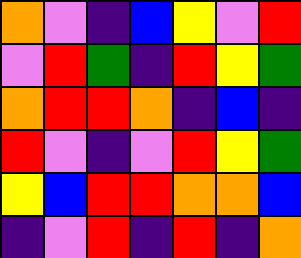[["orange", "violet", "indigo", "blue", "yellow", "violet", "red"], ["violet", "red", "green", "indigo", "red", "yellow", "green"], ["orange", "red", "red", "orange", "indigo", "blue", "indigo"], ["red", "violet", "indigo", "violet", "red", "yellow", "green"], ["yellow", "blue", "red", "red", "orange", "orange", "blue"], ["indigo", "violet", "red", "indigo", "red", "indigo", "orange"]]